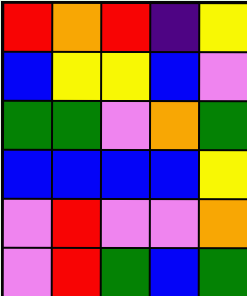[["red", "orange", "red", "indigo", "yellow"], ["blue", "yellow", "yellow", "blue", "violet"], ["green", "green", "violet", "orange", "green"], ["blue", "blue", "blue", "blue", "yellow"], ["violet", "red", "violet", "violet", "orange"], ["violet", "red", "green", "blue", "green"]]